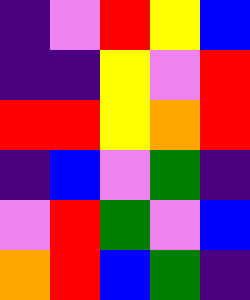[["indigo", "violet", "red", "yellow", "blue"], ["indigo", "indigo", "yellow", "violet", "red"], ["red", "red", "yellow", "orange", "red"], ["indigo", "blue", "violet", "green", "indigo"], ["violet", "red", "green", "violet", "blue"], ["orange", "red", "blue", "green", "indigo"]]